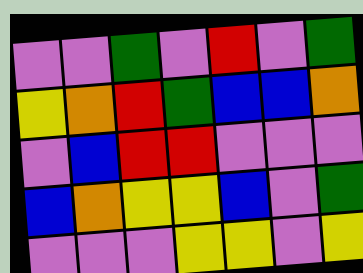[["violet", "violet", "green", "violet", "red", "violet", "green"], ["yellow", "orange", "red", "green", "blue", "blue", "orange"], ["violet", "blue", "red", "red", "violet", "violet", "violet"], ["blue", "orange", "yellow", "yellow", "blue", "violet", "green"], ["violet", "violet", "violet", "yellow", "yellow", "violet", "yellow"]]